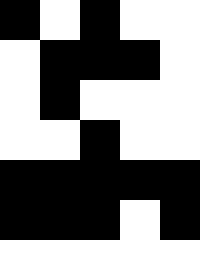[["black", "white", "black", "white", "white"], ["white", "black", "black", "black", "white"], ["white", "black", "white", "white", "white"], ["white", "white", "black", "white", "white"], ["black", "black", "black", "black", "black"], ["black", "black", "black", "white", "black"], ["white", "white", "white", "white", "white"]]